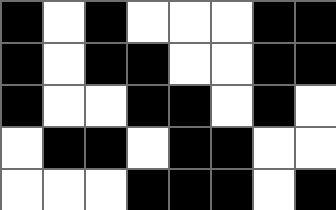[["black", "white", "black", "white", "white", "white", "black", "black"], ["black", "white", "black", "black", "white", "white", "black", "black"], ["black", "white", "white", "black", "black", "white", "black", "white"], ["white", "black", "black", "white", "black", "black", "white", "white"], ["white", "white", "white", "black", "black", "black", "white", "black"]]